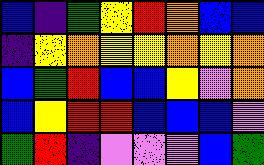[["blue", "indigo", "green", "yellow", "red", "orange", "blue", "blue"], ["indigo", "yellow", "orange", "yellow", "yellow", "orange", "yellow", "orange"], ["blue", "green", "red", "blue", "blue", "yellow", "violet", "orange"], ["blue", "yellow", "red", "red", "blue", "blue", "blue", "violet"], ["green", "red", "indigo", "violet", "violet", "violet", "blue", "green"]]